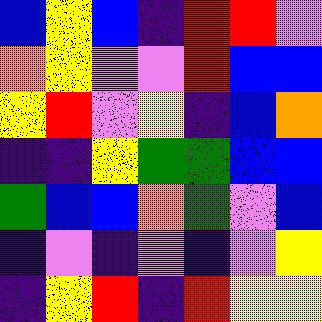[["blue", "yellow", "blue", "indigo", "red", "red", "violet"], ["orange", "yellow", "violet", "violet", "red", "blue", "blue"], ["yellow", "red", "violet", "yellow", "indigo", "blue", "orange"], ["indigo", "indigo", "yellow", "green", "green", "blue", "blue"], ["green", "blue", "blue", "orange", "green", "violet", "blue"], ["indigo", "violet", "indigo", "violet", "indigo", "violet", "yellow"], ["indigo", "yellow", "red", "indigo", "red", "yellow", "yellow"]]